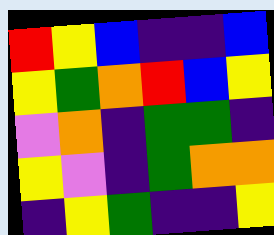[["red", "yellow", "blue", "indigo", "indigo", "blue"], ["yellow", "green", "orange", "red", "blue", "yellow"], ["violet", "orange", "indigo", "green", "green", "indigo"], ["yellow", "violet", "indigo", "green", "orange", "orange"], ["indigo", "yellow", "green", "indigo", "indigo", "yellow"]]